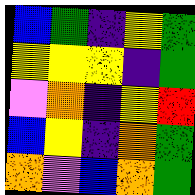[["blue", "green", "indigo", "yellow", "green"], ["yellow", "yellow", "yellow", "indigo", "green"], ["violet", "orange", "indigo", "yellow", "red"], ["blue", "yellow", "indigo", "orange", "green"], ["orange", "violet", "blue", "orange", "green"]]